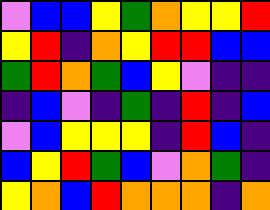[["violet", "blue", "blue", "yellow", "green", "orange", "yellow", "yellow", "red"], ["yellow", "red", "indigo", "orange", "yellow", "red", "red", "blue", "blue"], ["green", "red", "orange", "green", "blue", "yellow", "violet", "indigo", "indigo"], ["indigo", "blue", "violet", "indigo", "green", "indigo", "red", "indigo", "blue"], ["violet", "blue", "yellow", "yellow", "yellow", "indigo", "red", "blue", "indigo"], ["blue", "yellow", "red", "green", "blue", "violet", "orange", "green", "indigo"], ["yellow", "orange", "blue", "red", "orange", "orange", "orange", "indigo", "orange"]]